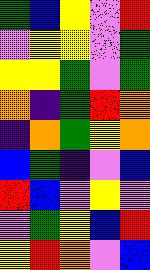[["green", "blue", "yellow", "violet", "red"], ["violet", "yellow", "yellow", "violet", "green"], ["yellow", "yellow", "green", "violet", "green"], ["orange", "indigo", "green", "red", "orange"], ["indigo", "orange", "green", "yellow", "orange"], ["blue", "green", "indigo", "violet", "blue"], ["red", "blue", "violet", "yellow", "violet"], ["violet", "green", "yellow", "blue", "red"], ["yellow", "red", "orange", "violet", "blue"]]